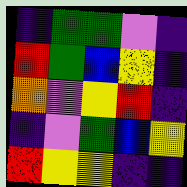[["indigo", "green", "green", "violet", "indigo"], ["red", "green", "blue", "yellow", "indigo"], ["orange", "violet", "yellow", "red", "indigo"], ["indigo", "violet", "green", "blue", "yellow"], ["red", "yellow", "yellow", "indigo", "indigo"]]